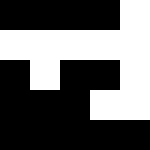[["black", "black", "black", "black", "white"], ["white", "white", "white", "white", "white"], ["black", "white", "black", "black", "white"], ["black", "black", "black", "white", "white"], ["black", "black", "black", "black", "black"]]